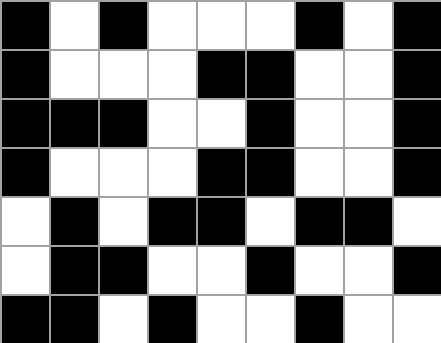[["black", "white", "black", "white", "white", "white", "black", "white", "black"], ["black", "white", "white", "white", "black", "black", "white", "white", "black"], ["black", "black", "black", "white", "white", "black", "white", "white", "black"], ["black", "white", "white", "white", "black", "black", "white", "white", "black"], ["white", "black", "white", "black", "black", "white", "black", "black", "white"], ["white", "black", "black", "white", "white", "black", "white", "white", "black"], ["black", "black", "white", "black", "white", "white", "black", "white", "white"]]